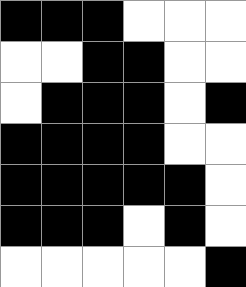[["black", "black", "black", "white", "white", "white"], ["white", "white", "black", "black", "white", "white"], ["white", "black", "black", "black", "white", "black"], ["black", "black", "black", "black", "white", "white"], ["black", "black", "black", "black", "black", "white"], ["black", "black", "black", "white", "black", "white"], ["white", "white", "white", "white", "white", "black"]]